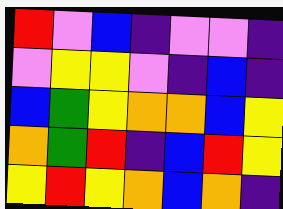[["red", "violet", "blue", "indigo", "violet", "violet", "indigo"], ["violet", "yellow", "yellow", "violet", "indigo", "blue", "indigo"], ["blue", "green", "yellow", "orange", "orange", "blue", "yellow"], ["orange", "green", "red", "indigo", "blue", "red", "yellow"], ["yellow", "red", "yellow", "orange", "blue", "orange", "indigo"]]